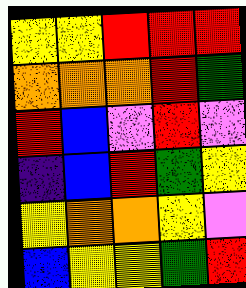[["yellow", "yellow", "red", "red", "red"], ["orange", "orange", "orange", "red", "green"], ["red", "blue", "violet", "red", "violet"], ["indigo", "blue", "red", "green", "yellow"], ["yellow", "orange", "orange", "yellow", "violet"], ["blue", "yellow", "yellow", "green", "red"]]